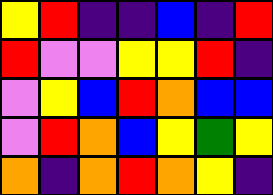[["yellow", "red", "indigo", "indigo", "blue", "indigo", "red"], ["red", "violet", "violet", "yellow", "yellow", "red", "indigo"], ["violet", "yellow", "blue", "red", "orange", "blue", "blue"], ["violet", "red", "orange", "blue", "yellow", "green", "yellow"], ["orange", "indigo", "orange", "red", "orange", "yellow", "indigo"]]